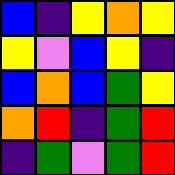[["blue", "indigo", "yellow", "orange", "yellow"], ["yellow", "violet", "blue", "yellow", "indigo"], ["blue", "orange", "blue", "green", "yellow"], ["orange", "red", "indigo", "green", "red"], ["indigo", "green", "violet", "green", "red"]]